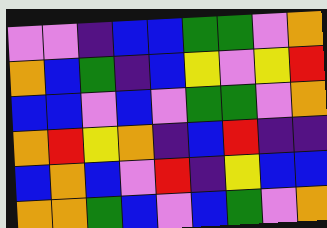[["violet", "violet", "indigo", "blue", "blue", "green", "green", "violet", "orange"], ["orange", "blue", "green", "indigo", "blue", "yellow", "violet", "yellow", "red"], ["blue", "blue", "violet", "blue", "violet", "green", "green", "violet", "orange"], ["orange", "red", "yellow", "orange", "indigo", "blue", "red", "indigo", "indigo"], ["blue", "orange", "blue", "violet", "red", "indigo", "yellow", "blue", "blue"], ["orange", "orange", "green", "blue", "violet", "blue", "green", "violet", "orange"]]